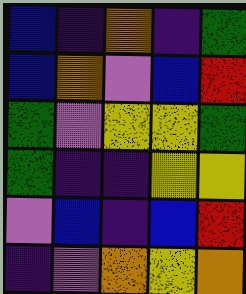[["blue", "indigo", "orange", "indigo", "green"], ["blue", "orange", "violet", "blue", "red"], ["green", "violet", "yellow", "yellow", "green"], ["green", "indigo", "indigo", "yellow", "yellow"], ["violet", "blue", "indigo", "blue", "red"], ["indigo", "violet", "orange", "yellow", "orange"]]